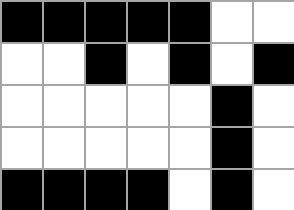[["black", "black", "black", "black", "black", "white", "white"], ["white", "white", "black", "white", "black", "white", "black"], ["white", "white", "white", "white", "white", "black", "white"], ["white", "white", "white", "white", "white", "black", "white"], ["black", "black", "black", "black", "white", "black", "white"]]